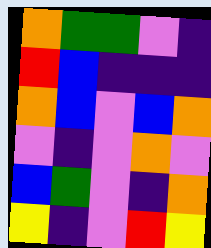[["orange", "green", "green", "violet", "indigo"], ["red", "blue", "indigo", "indigo", "indigo"], ["orange", "blue", "violet", "blue", "orange"], ["violet", "indigo", "violet", "orange", "violet"], ["blue", "green", "violet", "indigo", "orange"], ["yellow", "indigo", "violet", "red", "yellow"]]